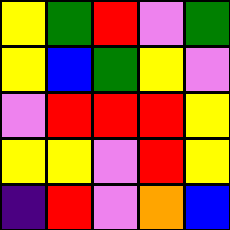[["yellow", "green", "red", "violet", "green"], ["yellow", "blue", "green", "yellow", "violet"], ["violet", "red", "red", "red", "yellow"], ["yellow", "yellow", "violet", "red", "yellow"], ["indigo", "red", "violet", "orange", "blue"]]